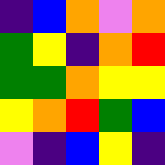[["indigo", "blue", "orange", "violet", "orange"], ["green", "yellow", "indigo", "orange", "red"], ["green", "green", "orange", "yellow", "yellow"], ["yellow", "orange", "red", "green", "blue"], ["violet", "indigo", "blue", "yellow", "indigo"]]